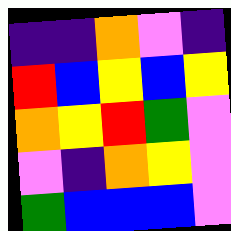[["indigo", "indigo", "orange", "violet", "indigo"], ["red", "blue", "yellow", "blue", "yellow"], ["orange", "yellow", "red", "green", "violet"], ["violet", "indigo", "orange", "yellow", "violet"], ["green", "blue", "blue", "blue", "violet"]]